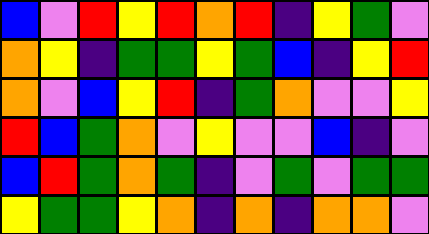[["blue", "violet", "red", "yellow", "red", "orange", "red", "indigo", "yellow", "green", "violet"], ["orange", "yellow", "indigo", "green", "green", "yellow", "green", "blue", "indigo", "yellow", "red"], ["orange", "violet", "blue", "yellow", "red", "indigo", "green", "orange", "violet", "violet", "yellow"], ["red", "blue", "green", "orange", "violet", "yellow", "violet", "violet", "blue", "indigo", "violet"], ["blue", "red", "green", "orange", "green", "indigo", "violet", "green", "violet", "green", "green"], ["yellow", "green", "green", "yellow", "orange", "indigo", "orange", "indigo", "orange", "orange", "violet"]]